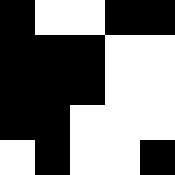[["black", "white", "white", "black", "black"], ["black", "black", "black", "white", "white"], ["black", "black", "black", "white", "white"], ["black", "black", "white", "white", "white"], ["white", "black", "white", "white", "black"]]